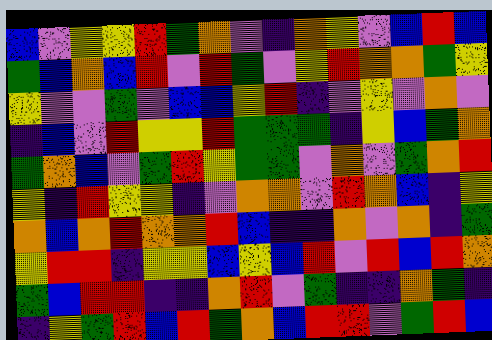[["blue", "violet", "yellow", "yellow", "red", "green", "orange", "violet", "indigo", "orange", "yellow", "violet", "blue", "red", "blue"], ["green", "blue", "orange", "blue", "red", "violet", "red", "green", "violet", "yellow", "red", "orange", "orange", "green", "yellow"], ["yellow", "violet", "violet", "green", "violet", "blue", "blue", "yellow", "red", "indigo", "violet", "yellow", "violet", "orange", "violet"], ["indigo", "blue", "violet", "red", "yellow", "yellow", "red", "green", "green", "green", "indigo", "yellow", "blue", "green", "orange"], ["green", "orange", "blue", "violet", "green", "red", "yellow", "green", "green", "violet", "orange", "violet", "green", "orange", "red"], ["yellow", "indigo", "red", "yellow", "yellow", "indigo", "violet", "orange", "orange", "violet", "red", "orange", "blue", "indigo", "yellow"], ["orange", "blue", "orange", "red", "orange", "orange", "red", "blue", "indigo", "indigo", "orange", "violet", "orange", "indigo", "green"], ["yellow", "red", "red", "indigo", "yellow", "yellow", "blue", "yellow", "blue", "red", "violet", "red", "blue", "red", "orange"], ["green", "blue", "red", "red", "indigo", "indigo", "orange", "red", "violet", "green", "indigo", "indigo", "orange", "green", "indigo"], ["indigo", "yellow", "green", "red", "blue", "red", "green", "orange", "blue", "red", "red", "violet", "green", "red", "blue"]]